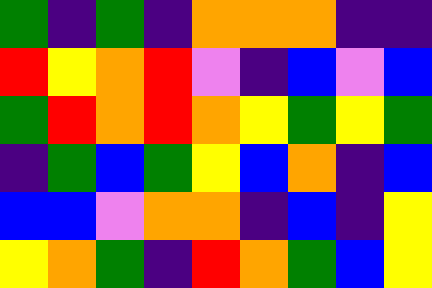[["green", "indigo", "green", "indigo", "orange", "orange", "orange", "indigo", "indigo"], ["red", "yellow", "orange", "red", "violet", "indigo", "blue", "violet", "blue"], ["green", "red", "orange", "red", "orange", "yellow", "green", "yellow", "green"], ["indigo", "green", "blue", "green", "yellow", "blue", "orange", "indigo", "blue"], ["blue", "blue", "violet", "orange", "orange", "indigo", "blue", "indigo", "yellow"], ["yellow", "orange", "green", "indigo", "red", "orange", "green", "blue", "yellow"]]